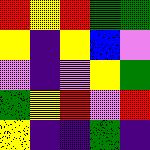[["red", "yellow", "red", "green", "green"], ["yellow", "indigo", "yellow", "blue", "violet"], ["violet", "indigo", "violet", "yellow", "green"], ["green", "yellow", "red", "violet", "red"], ["yellow", "indigo", "indigo", "green", "indigo"]]